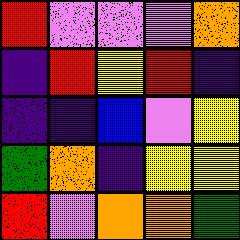[["red", "violet", "violet", "violet", "orange"], ["indigo", "red", "yellow", "red", "indigo"], ["indigo", "indigo", "blue", "violet", "yellow"], ["green", "orange", "indigo", "yellow", "yellow"], ["red", "violet", "orange", "orange", "green"]]